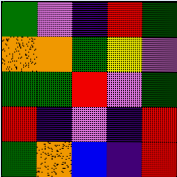[["green", "violet", "indigo", "red", "green"], ["orange", "orange", "green", "yellow", "violet"], ["green", "green", "red", "violet", "green"], ["red", "indigo", "violet", "indigo", "red"], ["green", "orange", "blue", "indigo", "red"]]